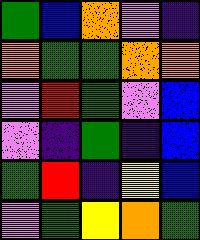[["green", "blue", "orange", "violet", "indigo"], ["orange", "green", "green", "orange", "orange"], ["violet", "red", "green", "violet", "blue"], ["violet", "indigo", "green", "indigo", "blue"], ["green", "red", "indigo", "yellow", "blue"], ["violet", "green", "yellow", "orange", "green"]]